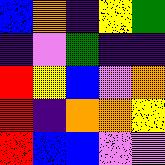[["blue", "orange", "indigo", "yellow", "green"], ["indigo", "violet", "green", "indigo", "indigo"], ["red", "yellow", "blue", "violet", "orange"], ["red", "indigo", "orange", "orange", "yellow"], ["red", "blue", "blue", "violet", "violet"]]